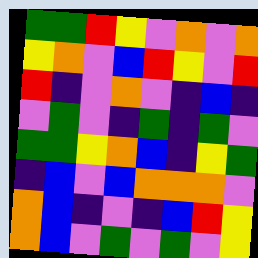[["green", "green", "red", "yellow", "violet", "orange", "violet", "orange"], ["yellow", "orange", "violet", "blue", "red", "yellow", "violet", "red"], ["red", "indigo", "violet", "orange", "violet", "indigo", "blue", "indigo"], ["violet", "green", "violet", "indigo", "green", "indigo", "green", "violet"], ["green", "green", "yellow", "orange", "blue", "indigo", "yellow", "green"], ["indigo", "blue", "violet", "blue", "orange", "orange", "orange", "violet"], ["orange", "blue", "indigo", "violet", "indigo", "blue", "red", "yellow"], ["orange", "blue", "violet", "green", "violet", "green", "violet", "yellow"]]